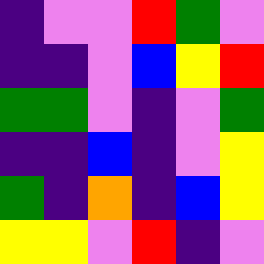[["indigo", "violet", "violet", "red", "green", "violet"], ["indigo", "indigo", "violet", "blue", "yellow", "red"], ["green", "green", "violet", "indigo", "violet", "green"], ["indigo", "indigo", "blue", "indigo", "violet", "yellow"], ["green", "indigo", "orange", "indigo", "blue", "yellow"], ["yellow", "yellow", "violet", "red", "indigo", "violet"]]